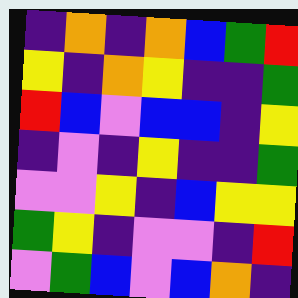[["indigo", "orange", "indigo", "orange", "blue", "green", "red"], ["yellow", "indigo", "orange", "yellow", "indigo", "indigo", "green"], ["red", "blue", "violet", "blue", "blue", "indigo", "yellow"], ["indigo", "violet", "indigo", "yellow", "indigo", "indigo", "green"], ["violet", "violet", "yellow", "indigo", "blue", "yellow", "yellow"], ["green", "yellow", "indigo", "violet", "violet", "indigo", "red"], ["violet", "green", "blue", "violet", "blue", "orange", "indigo"]]